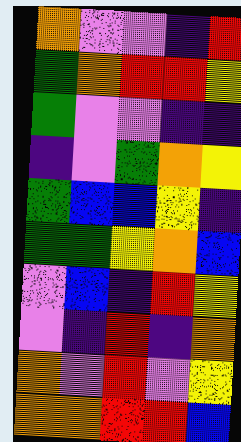[["orange", "violet", "violet", "indigo", "red"], ["green", "orange", "red", "red", "yellow"], ["green", "violet", "violet", "indigo", "indigo"], ["indigo", "violet", "green", "orange", "yellow"], ["green", "blue", "blue", "yellow", "indigo"], ["green", "green", "yellow", "orange", "blue"], ["violet", "blue", "indigo", "red", "yellow"], ["violet", "indigo", "red", "indigo", "orange"], ["orange", "violet", "red", "violet", "yellow"], ["orange", "orange", "red", "red", "blue"]]